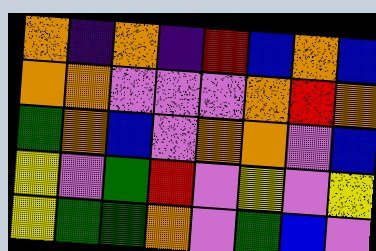[["orange", "indigo", "orange", "indigo", "red", "blue", "orange", "blue"], ["orange", "orange", "violet", "violet", "violet", "orange", "red", "orange"], ["green", "orange", "blue", "violet", "orange", "orange", "violet", "blue"], ["yellow", "violet", "green", "red", "violet", "yellow", "violet", "yellow"], ["yellow", "green", "green", "orange", "violet", "green", "blue", "violet"]]